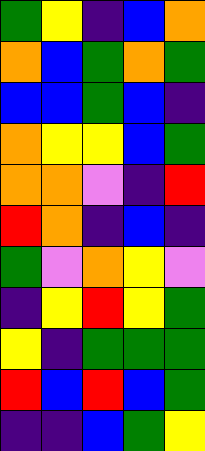[["green", "yellow", "indigo", "blue", "orange"], ["orange", "blue", "green", "orange", "green"], ["blue", "blue", "green", "blue", "indigo"], ["orange", "yellow", "yellow", "blue", "green"], ["orange", "orange", "violet", "indigo", "red"], ["red", "orange", "indigo", "blue", "indigo"], ["green", "violet", "orange", "yellow", "violet"], ["indigo", "yellow", "red", "yellow", "green"], ["yellow", "indigo", "green", "green", "green"], ["red", "blue", "red", "blue", "green"], ["indigo", "indigo", "blue", "green", "yellow"]]